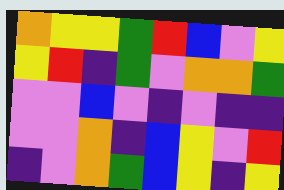[["orange", "yellow", "yellow", "green", "red", "blue", "violet", "yellow"], ["yellow", "red", "indigo", "green", "violet", "orange", "orange", "green"], ["violet", "violet", "blue", "violet", "indigo", "violet", "indigo", "indigo"], ["violet", "violet", "orange", "indigo", "blue", "yellow", "violet", "red"], ["indigo", "violet", "orange", "green", "blue", "yellow", "indigo", "yellow"]]